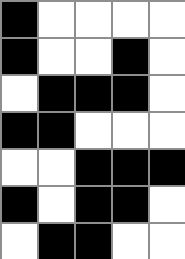[["black", "white", "white", "white", "white"], ["black", "white", "white", "black", "white"], ["white", "black", "black", "black", "white"], ["black", "black", "white", "white", "white"], ["white", "white", "black", "black", "black"], ["black", "white", "black", "black", "white"], ["white", "black", "black", "white", "white"]]